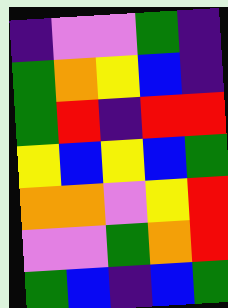[["indigo", "violet", "violet", "green", "indigo"], ["green", "orange", "yellow", "blue", "indigo"], ["green", "red", "indigo", "red", "red"], ["yellow", "blue", "yellow", "blue", "green"], ["orange", "orange", "violet", "yellow", "red"], ["violet", "violet", "green", "orange", "red"], ["green", "blue", "indigo", "blue", "green"]]